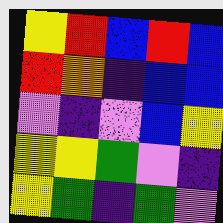[["yellow", "red", "blue", "red", "blue"], ["red", "orange", "indigo", "blue", "blue"], ["violet", "indigo", "violet", "blue", "yellow"], ["yellow", "yellow", "green", "violet", "indigo"], ["yellow", "green", "indigo", "green", "violet"]]